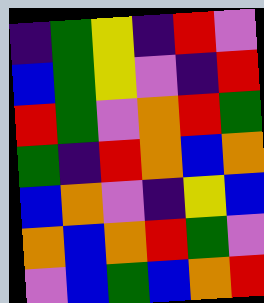[["indigo", "green", "yellow", "indigo", "red", "violet"], ["blue", "green", "yellow", "violet", "indigo", "red"], ["red", "green", "violet", "orange", "red", "green"], ["green", "indigo", "red", "orange", "blue", "orange"], ["blue", "orange", "violet", "indigo", "yellow", "blue"], ["orange", "blue", "orange", "red", "green", "violet"], ["violet", "blue", "green", "blue", "orange", "red"]]